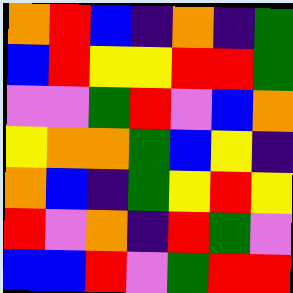[["orange", "red", "blue", "indigo", "orange", "indigo", "green"], ["blue", "red", "yellow", "yellow", "red", "red", "green"], ["violet", "violet", "green", "red", "violet", "blue", "orange"], ["yellow", "orange", "orange", "green", "blue", "yellow", "indigo"], ["orange", "blue", "indigo", "green", "yellow", "red", "yellow"], ["red", "violet", "orange", "indigo", "red", "green", "violet"], ["blue", "blue", "red", "violet", "green", "red", "red"]]